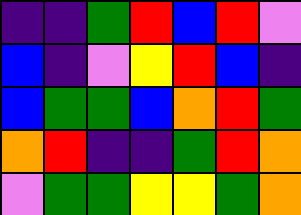[["indigo", "indigo", "green", "red", "blue", "red", "violet"], ["blue", "indigo", "violet", "yellow", "red", "blue", "indigo"], ["blue", "green", "green", "blue", "orange", "red", "green"], ["orange", "red", "indigo", "indigo", "green", "red", "orange"], ["violet", "green", "green", "yellow", "yellow", "green", "orange"]]